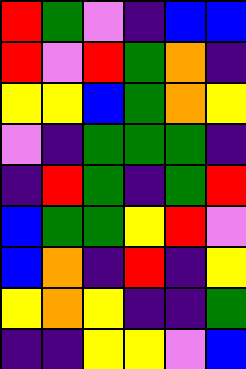[["red", "green", "violet", "indigo", "blue", "blue"], ["red", "violet", "red", "green", "orange", "indigo"], ["yellow", "yellow", "blue", "green", "orange", "yellow"], ["violet", "indigo", "green", "green", "green", "indigo"], ["indigo", "red", "green", "indigo", "green", "red"], ["blue", "green", "green", "yellow", "red", "violet"], ["blue", "orange", "indigo", "red", "indigo", "yellow"], ["yellow", "orange", "yellow", "indigo", "indigo", "green"], ["indigo", "indigo", "yellow", "yellow", "violet", "blue"]]